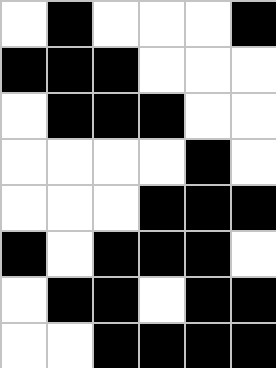[["white", "black", "white", "white", "white", "black"], ["black", "black", "black", "white", "white", "white"], ["white", "black", "black", "black", "white", "white"], ["white", "white", "white", "white", "black", "white"], ["white", "white", "white", "black", "black", "black"], ["black", "white", "black", "black", "black", "white"], ["white", "black", "black", "white", "black", "black"], ["white", "white", "black", "black", "black", "black"]]